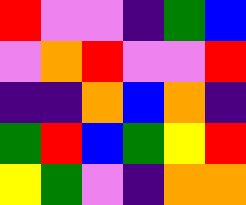[["red", "violet", "violet", "indigo", "green", "blue"], ["violet", "orange", "red", "violet", "violet", "red"], ["indigo", "indigo", "orange", "blue", "orange", "indigo"], ["green", "red", "blue", "green", "yellow", "red"], ["yellow", "green", "violet", "indigo", "orange", "orange"]]